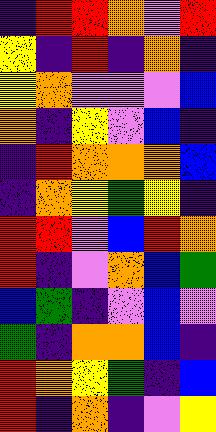[["indigo", "red", "red", "orange", "violet", "red"], ["yellow", "indigo", "red", "indigo", "orange", "indigo"], ["yellow", "orange", "violet", "violet", "violet", "blue"], ["orange", "indigo", "yellow", "violet", "blue", "indigo"], ["indigo", "red", "orange", "orange", "orange", "blue"], ["indigo", "orange", "yellow", "green", "yellow", "indigo"], ["red", "red", "violet", "blue", "red", "orange"], ["red", "indigo", "violet", "orange", "blue", "green"], ["blue", "green", "indigo", "violet", "blue", "violet"], ["green", "indigo", "orange", "orange", "blue", "indigo"], ["red", "orange", "yellow", "green", "indigo", "blue"], ["red", "indigo", "orange", "indigo", "violet", "yellow"]]